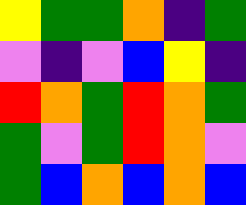[["yellow", "green", "green", "orange", "indigo", "green"], ["violet", "indigo", "violet", "blue", "yellow", "indigo"], ["red", "orange", "green", "red", "orange", "green"], ["green", "violet", "green", "red", "orange", "violet"], ["green", "blue", "orange", "blue", "orange", "blue"]]